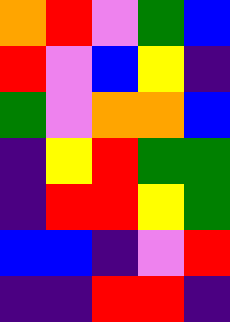[["orange", "red", "violet", "green", "blue"], ["red", "violet", "blue", "yellow", "indigo"], ["green", "violet", "orange", "orange", "blue"], ["indigo", "yellow", "red", "green", "green"], ["indigo", "red", "red", "yellow", "green"], ["blue", "blue", "indigo", "violet", "red"], ["indigo", "indigo", "red", "red", "indigo"]]